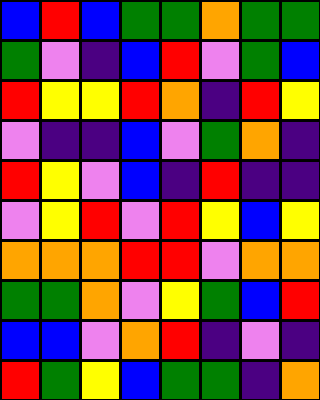[["blue", "red", "blue", "green", "green", "orange", "green", "green"], ["green", "violet", "indigo", "blue", "red", "violet", "green", "blue"], ["red", "yellow", "yellow", "red", "orange", "indigo", "red", "yellow"], ["violet", "indigo", "indigo", "blue", "violet", "green", "orange", "indigo"], ["red", "yellow", "violet", "blue", "indigo", "red", "indigo", "indigo"], ["violet", "yellow", "red", "violet", "red", "yellow", "blue", "yellow"], ["orange", "orange", "orange", "red", "red", "violet", "orange", "orange"], ["green", "green", "orange", "violet", "yellow", "green", "blue", "red"], ["blue", "blue", "violet", "orange", "red", "indigo", "violet", "indigo"], ["red", "green", "yellow", "blue", "green", "green", "indigo", "orange"]]